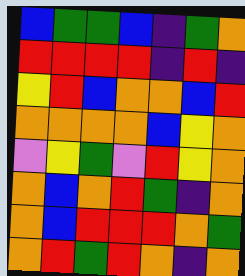[["blue", "green", "green", "blue", "indigo", "green", "orange"], ["red", "red", "red", "red", "indigo", "red", "indigo"], ["yellow", "red", "blue", "orange", "orange", "blue", "red"], ["orange", "orange", "orange", "orange", "blue", "yellow", "orange"], ["violet", "yellow", "green", "violet", "red", "yellow", "orange"], ["orange", "blue", "orange", "red", "green", "indigo", "orange"], ["orange", "blue", "red", "red", "red", "orange", "green"], ["orange", "red", "green", "red", "orange", "indigo", "orange"]]